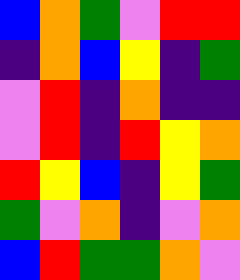[["blue", "orange", "green", "violet", "red", "red"], ["indigo", "orange", "blue", "yellow", "indigo", "green"], ["violet", "red", "indigo", "orange", "indigo", "indigo"], ["violet", "red", "indigo", "red", "yellow", "orange"], ["red", "yellow", "blue", "indigo", "yellow", "green"], ["green", "violet", "orange", "indigo", "violet", "orange"], ["blue", "red", "green", "green", "orange", "violet"]]